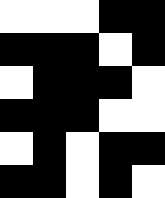[["white", "white", "white", "black", "black"], ["black", "black", "black", "white", "black"], ["white", "black", "black", "black", "white"], ["black", "black", "black", "white", "white"], ["white", "black", "white", "black", "black"], ["black", "black", "white", "black", "white"]]